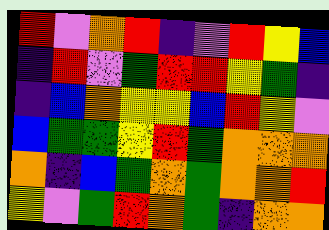[["red", "violet", "orange", "red", "indigo", "violet", "red", "yellow", "blue"], ["indigo", "red", "violet", "green", "red", "red", "yellow", "green", "indigo"], ["indigo", "blue", "orange", "yellow", "yellow", "blue", "red", "yellow", "violet"], ["blue", "green", "green", "yellow", "red", "green", "orange", "orange", "orange"], ["orange", "indigo", "blue", "green", "orange", "green", "orange", "orange", "red"], ["yellow", "violet", "green", "red", "orange", "green", "indigo", "orange", "orange"]]